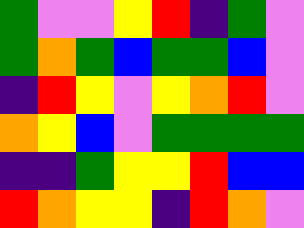[["green", "violet", "violet", "yellow", "red", "indigo", "green", "violet"], ["green", "orange", "green", "blue", "green", "green", "blue", "violet"], ["indigo", "red", "yellow", "violet", "yellow", "orange", "red", "violet"], ["orange", "yellow", "blue", "violet", "green", "green", "green", "green"], ["indigo", "indigo", "green", "yellow", "yellow", "red", "blue", "blue"], ["red", "orange", "yellow", "yellow", "indigo", "red", "orange", "violet"]]